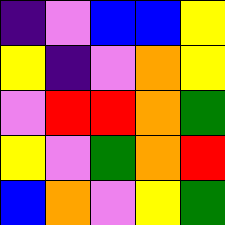[["indigo", "violet", "blue", "blue", "yellow"], ["yellow", "indigo", "violet", "orange", "yellow"], ["violet", "red", "red", "orange", "green"], ["yellow", "violet", "green", "orange", "red"], ["blue", "orange", "violet", "yellow", "green"]]